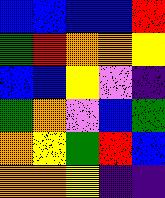[["blue", "blue", "blue", "blue", "red"], ["green", "red", "orange", "orange", "yellow"], ["blue", "blue", "yellow", "violet", "indigo"], ["green", "orange", "violet", "blue", "green"], ["orange", "yellow", "green", "red", "blue"], ["orange", "orange", "yellow", "indigo", "indigo"]]